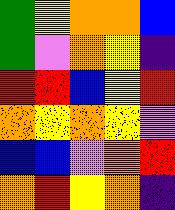[["green", "yellow", "orange", "orange", "blue"], ["green", "violet", "orange", "yellow", "indigo"], ["red", "red", "blue", "yellow", "red"], ["orange", "yellow", "orange", "yellow", "violet"], ["blue", "blue", "violet", "orange", "red"], ["orange", "red", "yellow", "orange", "indigo"]]